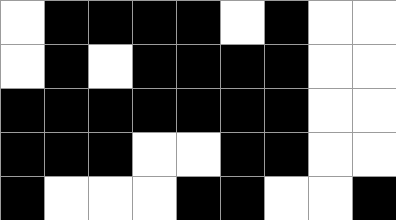[["white", "black", "black", "black", "black", "white", "black", "white", "white"], ["white", "black", "white", "black", "black", "black", "black", "white", "white"], ["black", "black", "black", "black", "black", "black", "black", "white", "white"], ["black", "black", "black", "white", "white", "black", "black", "white", "white"], ["black", "white", "white", "white", "black", "black", "white", "white", "black"]]